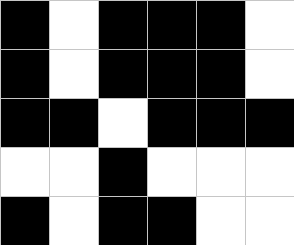[["black", "white", "black", "black", "black", "white"], ["black", "white", "black", "black", "black", "white"], ["black", "black", "white", "black", "black", "black"], ["white", "white", "black", "white", "white", "white"], ["black", "white", "black", "black", "white", "white"]]